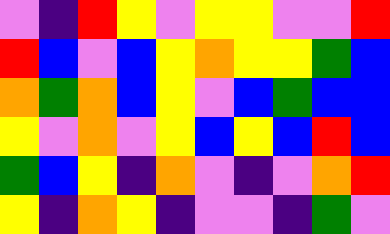[["violet", "indigo", "red", "yellow", "violet", "yellow", "yellow", "violet", "violet", "red"], ["red", "blue", "violet", "blue", "yellow", "orange", "yellow", "yellow", "green", "blue"], ["orange", "green", "orange", "blue", "yellow", "violet", "blue", "green", "blue", "blue"], ["yellow", "violet", "orange", "violet", "yellow", "blue", "yellow", "blue", "red", "blue"], ["green", "blue", "yellow", "indigo", "orange", "violet", "indigo", "violet", "orange", "red"], ["yellow", "indigo", "orange", "yellow", "indigo", "violet", "violet", "indigo", "green", "violet"]]